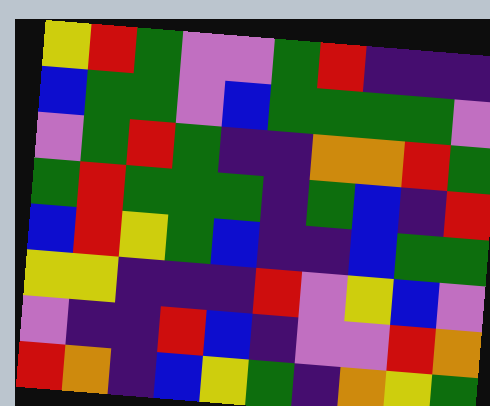[["yellow", "red", "green", "violet", "violet", "green", "red", "indigo", "indigo", "indigo"], ["blue", "green", "green", "violet", "blue", "green", "green", "green", "green", "violet"], ["violet", "green", "red", "green", "indigo", "indigo", "orange", "orange", "red", "green"], ["green", "red", "green", "green", "green", "indigo", "green", "blue", "indigo", "red"], ["blue", "red", "yellow", "green", "blue", "indigo", "indigo", "blue", "green", "green"], ["yellow", "yellow", "indigo", "indigo", "indigo", "red", "violet", "yellow", "blue", "violet"], ["violet", "indigo", "indigo", "red", "blue", "indigo", "violet", "violet", "red", "orange"], ["red", "orange", "indigo", "blue", "yellow", "green", "indigo", "orange", "yellow", "green"]]